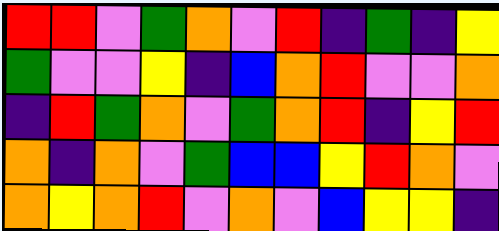[["red", "red", "violet", "green", "orange", "violet", "red", "indigo", "green", "indigo", "yellow"], ["green", "violet", "violet", "yellow", "indigo", "blue", "orange", "red", "violet", "violet", "orange"], ["indigo", "red", "green", "orange", "violet", "green", "orange", "red", "indigo", "yellow", "red"], ["orange", "indigo", "orange", "violet", "green", "blue", "blue", "yellow", "red", "orange", "violet"], ["orange", "yellow", "orange", "red", "violet", "orange", "violet", "blue", "yellow", "yellow", "indigo"]]